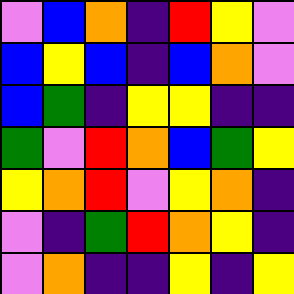[["violet", "blue", "orange", "indigo", "red", "yellow", "violet"], ["blue", "yellow", "blue", "indigo", "blue", "orange", "violet"], ["blue", "green", "indigo", "yellow", "yellow", "indigo", "indigo"], ["green", "violet", "red", "orange", "blue", "green", "yellow"], ["yellow", "orange", "red", "violet", "yellow", "orange", "indigo"], ["violet", "indigo", "green", "red", "orange", "yellow", "indigo"], ["violet", "orange", "indigo", "indigo", "yellow", "indigo", "yellow"]]